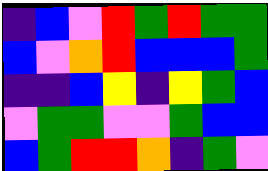[["indigo", "blue", "violet", "red", "green", "red", "green", "green"], ["blue", "violet", "orange", "red", "blue", "blue", "blue", "green"], ["indigo", "indigo", "blue", "yellow", "indigo", "yellow", "green", "blue"], ["violet", "green", "green", "violet", "violet", "green", "blue", "blue"], ["blue", "green", "red", "red", "orange", "indigo", "green", "violet"]]